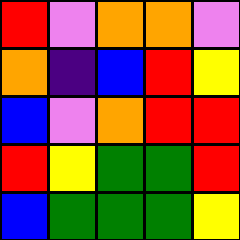[["red", "violet", "orange", "orange", "violet"], ["orange", "indigo", "blue", "red", "yellow"], ["blue", "violet", "orange", "red", "red"], ["red", "yellow", "green", "green", "red"], ["blue", "green", "green", "green", "yellow"]]